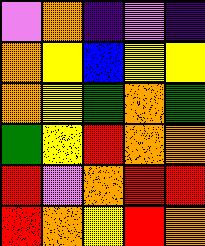[["violet", "orange", "indigo", "violet", "indigo"], ["orange", "yellow", "blue", "yellow", "yellow"], ["orange", "yellow", "green", "orange", "green"], ["green", "yellow", "red", "orange", "orange"], ["red", "violet", "orange", "red", "red"], ["red", "orange", "yellow", "red", "orange"]]